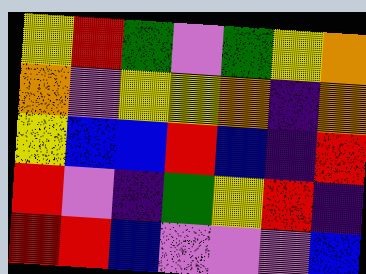[["yellow", "red", "green", "violet", "green", "yellow", "orange"], ["orange", "violet", "yellow", "yellow", "orange", "indigo", "orange"], ["yellow", "blue", "blue", "red", "blue", "indigo", "red"], ["red", "violet", "indigo", "green", "yellow", "red", "indigo"], ["red", "red", "blue", "violet", "violet", "violet", "blue"]]